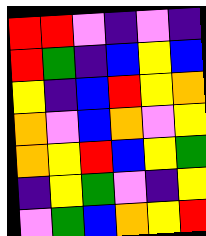[["red", "red", "violet", "indigo", "violet", "indigo"], ["red", "green", "indigo", "blue", "yellow", "blue"], ["yellow", "indigo", "blue", "red", "yellow", "orange"], ["orange", "violet", "blue", "orange", "violet", "yellow"], ["orange", "yellow", "red", "blue", "yellow", "green"], ["indigo", "yellow", "green", "violet", "indigo", "yellow"], ["violet", "green", "blue", "orange", "yellow", "red"]]